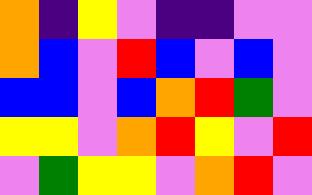[["orange", "indigo", "yellow", "violet", "indigo", "indigo", "violet", "violet"], ["orange", "blue", "violet", "red", "blue", "violet", "blue", "violet"], ["blue", "blue", "violet", "blue", "orange", "red", "green", "violet"], ["yellow", "yellow", "violet", "orange", "red", "yellow", "violet", "red"], ["violet", "green", "yellow", "yellow", "violet", "orange", "red", "violet"]]